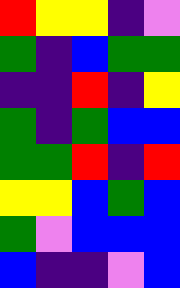[["red", "yellow", "yellow", "indigo", "violet"], ["green", "indigo", "blue", "green", "green"], ["indigo", "indigo", "red", "indigo", "yellow"], ["green", "indigo", "green", "blue", "blue"], ["green", "green", "red", "indigo", "red"], ["yellow", "yellow", "blue", "green", "blue"], ["green", "violet", "blue", "blue", "blue"], ["blue", "indigo", "indigo", "violet", "blue"]]